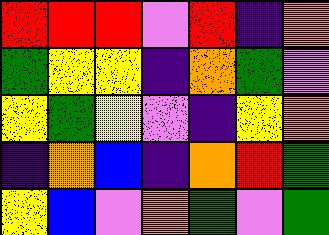[["red", "red", "red", "violet", "red", "indigo", "orange"], ["green", "yellow", "yellow", "indigo", "orange", "green", "violet"], ["yellow", "green", "yellow", "violet", "indigo", "yellow", "orange"], ["indigo", "orange", "blue", "indigo", "orange", "red", "green"], ["yellow", "blue", "violet", "orange", "green", "violet", "green"]]